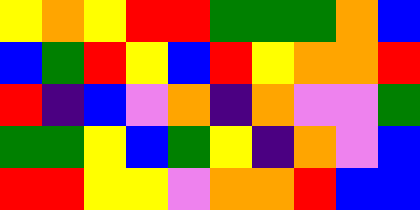[["yellow", "orange", "yellow", "red", "red", "green", "green", "green", "orange", "blue"], ["blue", "green", "red", "yellow", "blue", "red", "yellow", "orange", "orange", "red"], ["red", "indigo", "blue", "violet", "orange", "indigo", "orange", "violet", "violet", "green"], ["green", "green", "yellow", "blue", "green", "yellow", "indigo", "orange", "violet", "blue"], ["red", "red", "yellow", "yellow", "violet", "orange", "orange", "red", "blue", "blue"]]